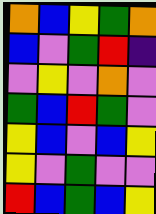[["orange", "blue", "yellow", "green", "orange"], ["blue", "violet", "green", "red", "indigo"], ["violet", "yellow", "violet", "orange", "violet"], ["green", "blue", "red", "green", "violet"], ["yellow", "blue", "violet", "blue", "yellow"], ["yellow", "violet", "green", "violet", "violet"], ["red", "blue", "green", "blue", "yellow"]]